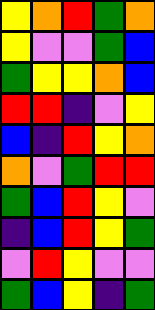[["yellow", "orange", "red", "green", "orange"], ["yellow", "violet", "violet", "green", "blue"], ["green", "yellow", "yellow", "orange", "blue"], ["red", "red", "indigo", "violet", "yellow"], ["blue", "indigo", "red", "yellow", "orange"], ["orange", "violet", "green", "red", "red"], ["green", "blue", "red", "yellow", "violet"], ["indigo", "blue", "red", "yellow", "green"], ["violet", "red", "yellow", "violet", "violet"], ["green", "blue", "yellow", "indigo", "green"]]